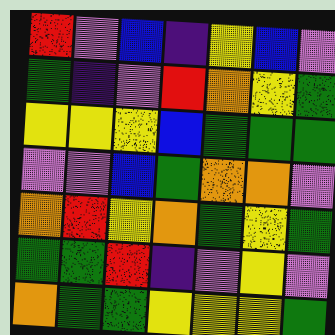[["red", "violet", "blue", "indigo", "yellow", "blue", "violet"], ["green", "indigo", "violet", "red", "orange", "yellow", "green"], ["yellow", "yellow", "yellow", "blue", "green", "green", "green"], ["violet", "violet", "blue", "green", "orange", "orange", "violet"], ["orange", "red", "yellow", "orange", "green", "yellow", "green"], ["green", "green", "red", "indigo", "violet", "yellow", "violet"], ["orange", "green", "green", "yellow", "yellow", "yellow", "green"]]